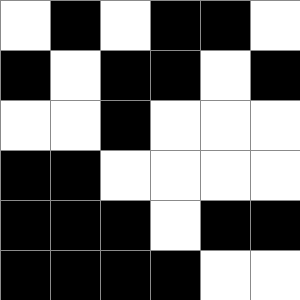[["white", "black", "white", "black", "black", "white"], ["black", "white", "black", "black", "white", "black"], ["white", "white", "black", "white", "white", "white"], ["black", "black", "white", "white", "white", "white"], ["black", "black", "black", "white", "black", "black"], ["black", "black", "black", "black", "white", "white"]]